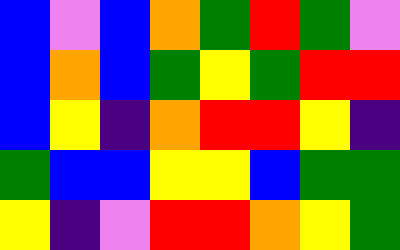[["blue", "violet", "blue", "orange", "green", "red", "green", "violet"], ["blue", "orange", "blue", "green", "yellow", "green", "red", "red"], ["blue", "yellow", "indigo", "orange", "red", "red", "yellow", "indigo"], ["green", "blue", "blue", "yellow", "yellow", "blue", "green", "green"], ["yellow", "indigo", "violet", "red", "red", "orange", "yellow", "green"]]